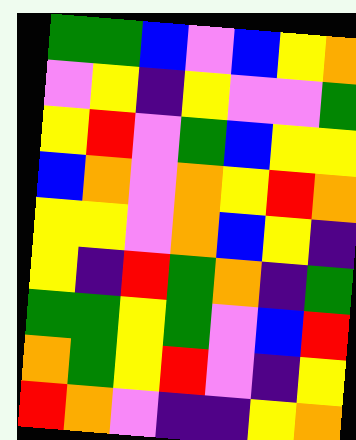[["green", "green", "blue", "violet", "blue", "yellow", "orange"], ["violet", "yellow", "indigo", "yellow", "violet", "violet", "green"], ["yellow", "red", "violet", "green", "blue", "yellow", "yellow"], ["blue", "orange", "violet", "orange", "yellow", "red", "orange"], ["yellow", "yellow", "violet", "orange", "blue", "yellow", "indigo"], ["yellow", "indigo", "red", "green", "orange", "indigo", "green"], ["green", "green", "yellow", "green", "violet", "blue", "red"], ["orange", "green", "yellow", "red", "violet", "indigo", "yellow"], ["red", "orange", "violet", "indigo", "indigo", "yellow", "orange"]]